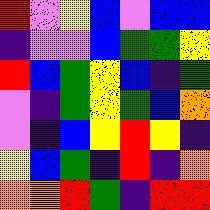[["red", "violet", "yellow", "blue", "violet", "blue", "blue"], ["indigo", "violet", "violet", "blue", "green", "green", "yellow"], ["red", "blue", "green", "yellow", "blue", "indigo", "green"], ["violet", "indigo", "green", "yellow", "green", "blue", "orange"], ["violet", "indigo", "blue", "yellow", "red", "yellow", "indigo"], ["yellow", "blue", "green", "indigo", "red", "indigo", "orange"], ["orange", "orange", "red", "green", "indigo", "red", "red"]]